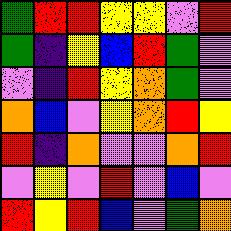[["green", "red", "red", "yellow", "yellow", "violet", "red"], ["green", "indigo", "yellow", "blue", "red", "green", "violet"], ["violet", "indigo", "red", "yellow", "orange", "green", "violet"], ["orange", "blue", "violet", "yellow", "orange", "red", "yellow"], ["red", "indigo", "orange", "violet", "violet", "orange", "red"], ["violet", "yellow", "violet", "red", "violet", "blue", "violet"], ["red", "yellow", "red", "blue", "violet", "green", "orange"]]